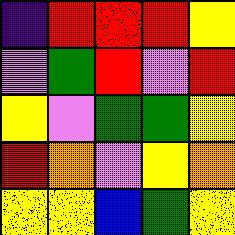[["indigo", "red", "red", "red", "yellow"], ["violet", "green", "red", "violet", "red"], ["yellow", "violet", "green", "green", "yellow"], ["red", "orange", "violet", "yellow", "orange"], ["yellow", "yellow", "blue", "green", "yellow"]]